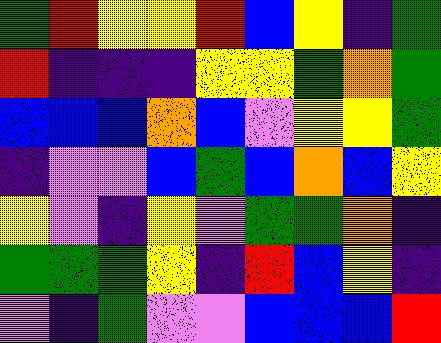[["green", "red", "yellow", "yellow", "red", "blue", "yellow", "indigo", "green"], ["red", "indigo", "indigo", "indigo", "yellow", "yellow", "green", "orange", "green"], ["blue", "blue", "blue", "orange", "blue", "violet", "yellow", "yellow", "green"], ["indigo", "violet", "violet", "blue", "green", "blue", "orange", "blue", "yellow"], ["yellow", "violet", "indigo", "yellow", "violet", "green", "green", "orange", "indigo"], ["green", "green", "green", "yellow", "indigo", "red", "blue", "yellow", "indigo"], ["violet", "indigo", "green", "violet", "violet", "blue", "blue", "blue", "red"]]